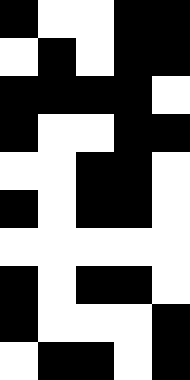[["black", "white", "white", "black", "black"], ["white", "black", "white", "black", "black"], ["black", "black", "black", "black", "white"], ["black", "white", "white", "black", "black"], ["white", "white", "black", "black", "white"], ["black", "white", "black", "black", "white"], ["white", "white", "white", "white", "white"], ["black", "white", "black", "black", "white"], ["black", "white", "white", "white", "black"], ["white", "black", "black", "white", "black"]]